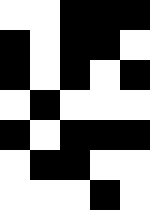[["white", "white", "black", "black", "black"], ["black", "white", "black", "black", "white"], ["black", "white", "black", "white", "black"], ["white", "black", "white", "white", "white"], ["black", "white", "black", "black", "black"], ["white", "black", "black", "white", "white"], ["white", "white", "white", "black", "white"]]